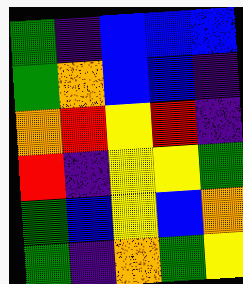[["green", "indigo", "blue", "blue", "blue"], ["green", "orange", "blue", "blue", "indigo"], ["orange", "red", "yellow", "red", "indigo"], ["red", "indigo", "yellow", "yellow", "green"], ["green", "blue", "yellow", "blue", "orange"], ["green", "indigo", "orange", "green", "yellow"]]